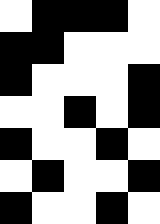[["white", "black", "black", "black", "white"], ["black", "black", "white", "white", "white"], ["black", "white", "white", "white", "black"], ["white", "white", "black", "white", "black"], ["black", "white", "white", "black", "white"], ["white", "black", "white", "white", "black"], ["black", "white", "white", "black", "white"]]